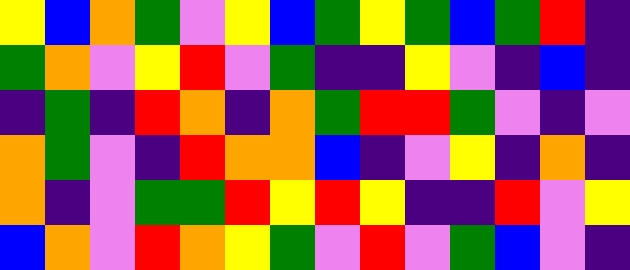[["yellow", "blue", "orange", "green", "violet", "yellow", "blue", "green", "yellow", "green", "blue", "green", "red", "indigo"], ["green", "orange", "violet", "yellow", "red", "violet", "green", "indigo", "indigo", "yellow", "violet", "indigo", "blue", "indigo"], ["indigo", "green", "indigo", "red", "orange", "indigo", "orange", "green", "red", "red", "green", "violet", "indigo", "violet"], ["orange", "green", "violet", "indigo", "red", "orange", "orange", "blue", "indigo", "violet", "yellow", "indigo", "orange", "indigo"], ["orange", "indigo", "violet", "green", "green", "red", "yellow", "red", "yellow", "indigo", "indigo", "red", "violet", "yellow"], ["blue", "orange", "violet", "red", "orange", "yellow", "green", "violet", "red", "violet", "green", "blue", "violet", "indigo"]]